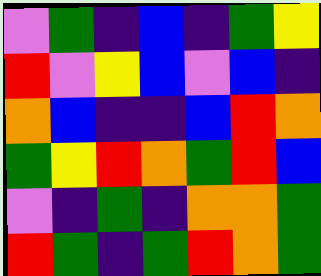[["violet", "green", "indigo", "blue", "indigo", "green", "yellow"], ["red", "violet", "yellow", "blue", "violet", "blue", "indigo"], ["orange", "blue", "indigo", "indigo", "blue", "red", "orange"], ["green", "yellow", "red", "orange", "green", "red", "blue"], ["violet", "indigo", "green", "indigo", "orange", "orange", "green"], ["red", "green", "indigo", "green", "red", "orange", "green"]]